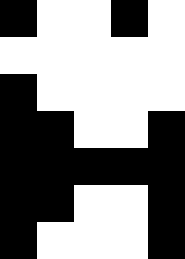[["black", "white", "white", "black", "white"], ["white", "white", "white", "white", "white"], ["black", "white", "white", "white", "white"], ["black", "black", "white", "white", "black"], ["black", "black", "black", "black", "black"], ["black", "black", "white", "white", "black"], ["black", "white", "white", "white", "black"]]